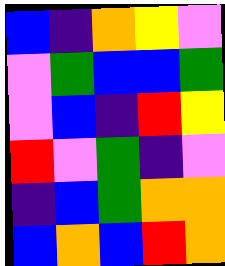[["blue", "indigo", "orange", "yellow", "violet"], ["violet", "green", "blue", "blue", "green"], ["violet", "blue", "indigo", "red", "yellow"], ["red", "violet", "green", "indigo", "violet"], ["indigo", "blue", "green", "orange", "orange"], ["blue", "orange", "blue", "red", "orange"]]